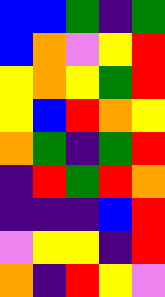[["blue", "blue", "green", "indigo", "green"], ["blue", "orange", "violet", "yellow", "red"], ["yellow", "orange", "yellow", "green", "red"], ["yellow", "blue", "red", "orange", "yellow"], ["orange", "green", "indigo", "green", "red"], ["indigo", "red", "green", "red", "orange"], ["indigo", "indigo", "indigo", "blue", "red"], ["violet", "yellow", "yellow", "indigo", "red"], ["orange", "indigo", "red", "yellow", "violet"]]